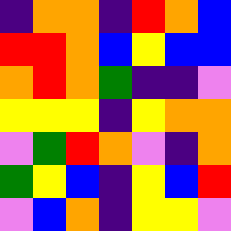[["indigo", "orange", "orange", "indigo", "red", "orange", "blue"], ["red", "red", "orange", "blue", "yellow", "blue", "blue"], ["orange", "red", "orange", "green", "indigo", "indigo", "violet"], ["yellow", "yellow", "yellow", "indigo", "yellow", "orange", "orange"], ["violet", "green", "red", "orange", "violet", "indigo", "orange"], ["green", "yellow", "blue", "indigo", "yellow", "blue", "red"], ["violet", "blue", "orange", "indigo", "yellow", "yellow", "violet"]]